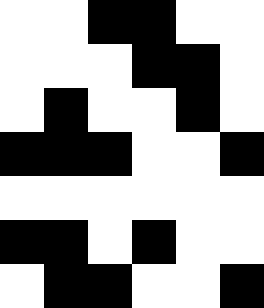[["white", "white", "black", "black", "white", "white"], ["white", "white", "white", "black", "black", "white"], ["white", "black", "white", "white", "black", "white"], ["black", "black", "black", "white", "white", "black"], ["white", "white", "white", "white", "white", "white"], ["black", "black", "white", "black", "white", "white"], ["white", "black", "black", "white", "white", "black"]]